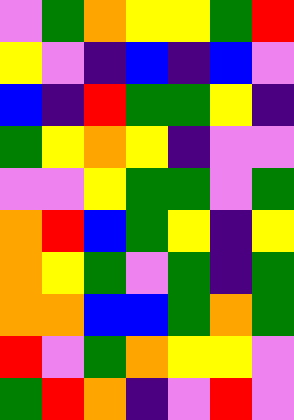[["violet", "green", "orange", "yellow", "yellow", "green", "red"], ["yellow", "violet", "indigo", "blue", "indigo", "blue", "violet"], ["blue", "indigo", "red", "green", "green", "yellow", "indigo"], ["green", "yellow", "orange", "yellow", "indigo", "violet", "violet"], ["violet", "violet", "yellow", "green", "green", "violet", "green"], ["orange", "red", "blue", "green", "yellow", "indigo", "yellow"], ["orange", "yellow", "green", "violet", "green", "indigo", "green"], ["orange", "orange", "blue", "blue", "green", "orange", "green"], ["red", "violet", "green", "orange", "yellow", "yellow", "violet"], ["green", "red", "orange", "indigo", "violet", "red", "violet"]]